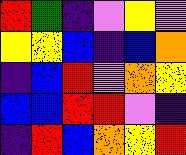[["red", "green", "indigo", "violet", "yellow", "violet"], ["yellow", "yellow", "blue", "indigo", "blue", "orange"], ["indigo", "blue", "red", "violet", "orange", "yellow"], ["blue", "blue", "red", "red", "violet", "indigo"], ["indigo", "red", "blue", "orange", "yellow", "red"]]